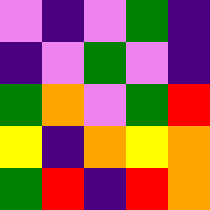[["violet", "indigo", "violet", "green", "indigo"], ["indigo", "violet", "green", "violet", "indigo"], ["green", "orange", "violet", "green", "red"], ["yellow", "indigo", "orange", "yellow", "orange"], ["green", "red", "indigo", "red", "orange"]]